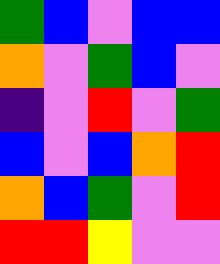[["green", "blue", "violet", "blue", "blue"], ["orange", "violet", "green", "blue", "violet"], ["indigo", "violet", "red", "violet", "green"], ["blue", "violet", "blue", "orange", "red"], ["orange", "blue", "green", "violet", "red"], ["red", "red", "yellow", "violet", "violet"]]